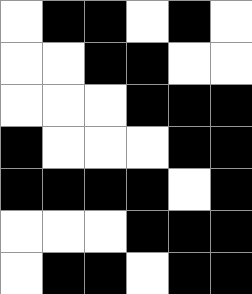[["white", "black", "black", "white", "black", "white"], ["white", "white", "black", "black", "white", "white"], ["white", "white", "white", "black", "black", "black"], ["black", "white", "white", "white", "black", "black"], ["black", "black", "black", "black", "white", "black"], ["white", "white", "white", "black", "black", "black"], ["white", "black", "black", "white", "black", "black"]]